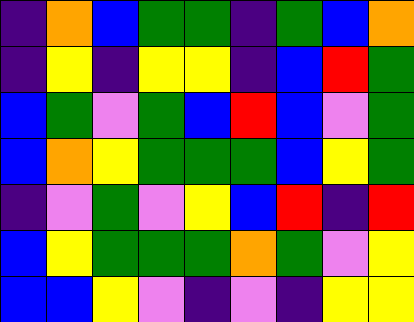[["indigo", "orange", "blue", "green", "green", "indigo", "green", "blue", "orange"], ["indigo", "yellow", "indigo", "yellow", "yellow", "indigo", "blue", "red", "green"], ["blue", "green", "violet", "green", "blue", "red", "blue", "violet", "green"], ["blue", "orange", "yellow", "green", "green", "green", "blue", "yellow", "green"], ["indigo", "violet", "green", "violet", "yellow", "blue", "red", "indigo", "red"], ["blue", "yellow", "green", "green", "green", "orange", "green", "violet", "yellow"], ["blue", "blue", "yellow", "violet", "indigo", "violet", "indigo", "yellow", "yellow"]]